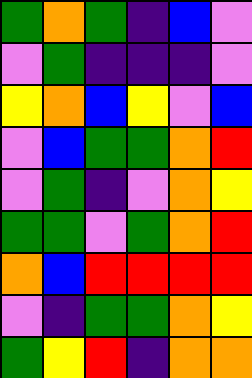[["green", "orange", "green", "indigo", "blue", "violet"], ["violet", "green", "indigo", "indigo", "indigo", "violet"], ["yellow", "orange", "blue", "yellow", "violet", "blue"], ["violet", "blue", "green", "green", "orange", "red"], ["violet", "green", "indigo", "violet", "orange", "yellow"], ["green", "green", "violet", "green", "orange", "red"], ["orange", "blue", "red", "red", "red", "red"], ["violet", "indigo", "green", "green", "orange", "yellow"], ["green", "yellow", "red", "indigo", "orange", "orange"]]